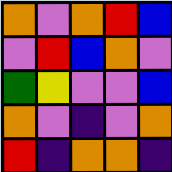[["orange", "violet", "orange", "red", "blue"], ["violet", "red", "blue", "orange", "violet"], ["green", "yellow", "violet", "violet", "blue"], ["orange", "violet", "indigo", "violet", "orange"], ["red", "indigo", "orange", "orange", "indigo"]]